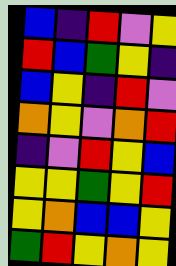[["blue", "indigo", "red", "violet", "yellow"], ["red", "blue", "green", "yellow", "indigo"], ["blue", "yellow", "indigo", "red", "violet"], ["orange", "yellow", "violet", "orange", "red"], ["indigo", "violet", "red", "yellow", "blue"], ["yellow", "yellow", "green", "yellow", "red"], ["yellow", "orange", "blue", "blue", "yellow"], ["green", "red", "yellow", "orange", "yellow"]]